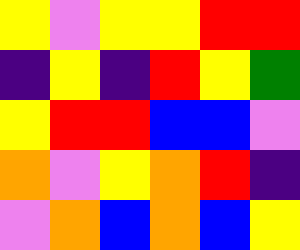[["yellow", "violet", "yellow", "yellow", "red", "red"], ["indigo", "yellow", "indigo", "red", "yellow", "green"], ["yellow", "red", "red", "blue", "blue", "violet"], ["orange", "violet", "yellow", "orange", "red", "indigo"], ["violet", "orange", "blue", "orange", "blue", "yellow"]]